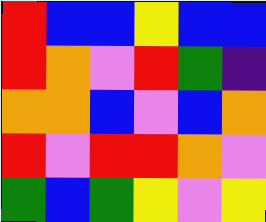[["red", "blue", "blue", "yellow", "blue", "blue"], ["red", "orange", "violet", "red", "green", "indigo"], ["orange", "orange", "blue", "violet", "blue", "orange"], ["red", "violet", "red", "red", "orange", "violet"], ["green", "blue", "green", "yellow", "violet", "yellow"]]